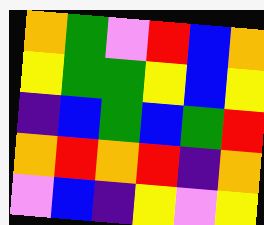[["orange", "green", "violet", "red", "blue", "orange"], ["yellow", "green", "green", "yellow", "blue", "yellow"], ["indigo", "blue", "green", "blue", "green", "red"], ["orange", "red", "orange", "red", "indigo", "orange"], ["violet", "blue", "indigo", "yellow", "violet", "yellow"]]